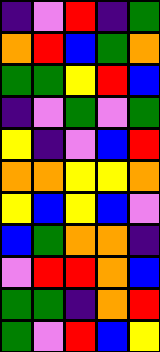[["indigo", "violet", "red", "indigo", "green"], ["orange", "red", "blue", "green", "orange"], ["green", "green", "yellow", "red", "blue"], ["indigo", "violet", "green", "violet", "green"], ["yellow", "indigo", "violet", "blue", "red"], ["orange", "orange", "yellow", "yellow", "orange"], ["yellow", "blue", "yellow", "blue", "violet"], ["blue", "green", "orange", "orange", "indigo"], ["violet", "red", "red", "orange", "blue"], ["green", "green", "indigo", "orange", "red"], ["green", "violet", "red", "blue", "yellow"]]